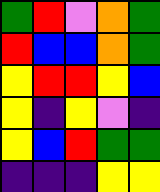[["green", "red", "violet", "orange", "green"], ["red", "blue", "blue", "orange", "green"], ["yellow", "red", "red", "yellow", "blue"], ["yellow", "indigo", "yellow", "violet", "indigo"], ["yellow", "blue", "red", "green", "green"], ["indigo", "indigo", "indigo", "yellow", "yellow"]]